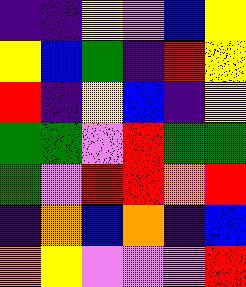[["indigo", "indigo", "yellow", "violet", "blue", "yellow"], ["yellow", "blue", "green", "indigo", "red", "yellow"], ["red", "indigo", "yellow", "blue", "indigo", "yellow"], ["green", "green", "violet", "red", "green", "green"], ["green", "violet", "red", "red", "orange", "red"], ["indigo", "orange", "blue", "orange", "indigo", "blue"], ["orange", "yellow", "violet", "violet", "violet", "red"]]